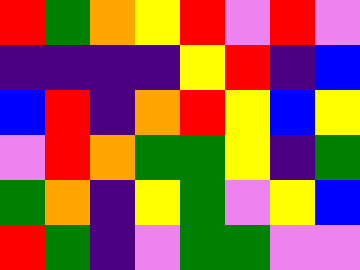[["red", "green", "orange", "yellow", "red", "violet", "red", "violet"], ["indigo", "indigo", "indigo", "indigo", "yellow", "red", "indigo", "blue"], ["blue", "red", "indigo", "orange", "red", "yellow", "blue", "yellow"], ["violet", "red", "orange", "green", "green", "yellow", "indigo", "green"], ["green", "orange", "indigo", "yellow", "green", "violet", "yellow", "blue"], ["red", "green", "indigo", "violet", "green", "green", "violet", "violet"]]